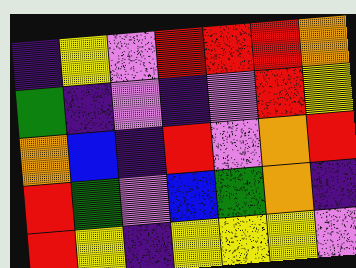[["indigo", "yellow", "violet", "red", "red", "red", "orange"], ["green", "indigo", "violet", "indigo", "violet", "red", "yellow"], ["orange", "blue", "indigo", "red", "violet", "orange", "red"], ["red", "green", "violet", "blue", "green", "orange", "indigo"], ["red", "yellow", "indigo", "yellow", "yellow", "yellow", "violet"]]